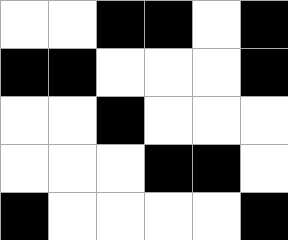[["white", "white", "black", "black", "white", "black"], ["black", "black", "white", "white", "white", "black"], ["white", "white", "black", "white", "white", "white"], ["white", "white", "white", "black", "black", "white"], ["black", "white", "white", "white", "white", "black"]]